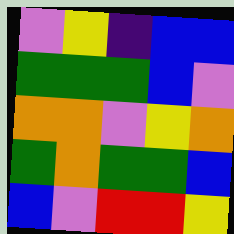[["violet", "yellow", "indigo", "blue", "blue"], ["green", "green", "green", "blue", "violet"], ["orange", "orange", "violet", "yellow", "orange"], ["green", "orange", "green", "green", "blue"], ["blue", "violet", "red", "red", "yellow"]]